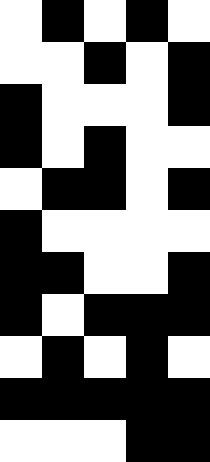[["white", "black", "white", "black", "white"], ["white", "white", "black", "white", "black"], ["black", "white", "white", "white", "black"], ["black", "white", "black", "white", "white"], ["white", "black", "black", "white", "black"], ["black", "white", "white", "white", "white"], ["black", "black", "white", "white", "black"], ["black", "white", "black", "black", "black"], ["white", "black", "white", "black", "white"], ["black", "black", "black", "black", "black"], ["white", "white", "white", "black", "black"]]